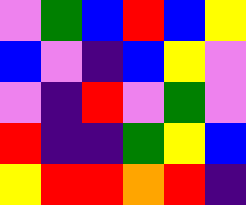[["violet", "green", "blue", "red", "blue", "yellow"], ["blue", "violet", "indigo", "blue", "yellow", "violet"], ["violet", "indigo", "red", "violet", "green", "violet"], ["red", "indigo", "indigo", "green", "yellow", "blue"], ["yellow", "red", "red", "orange", "red", "indigo"]]